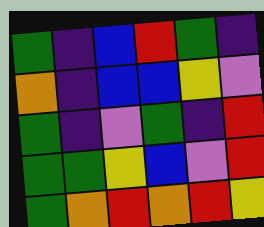[["green", "indigo", "blue", "red", "green", "indigo"], ["orange", "indigo", "blue", "blue", "yellow", "violet"], ["green", "indigo", "violet", "green", "indigo", "red"], ["green", "green", "yellow", "blue", "violet", "red"], ["green", "orange", "red", "orange", "red", "yellow"]]